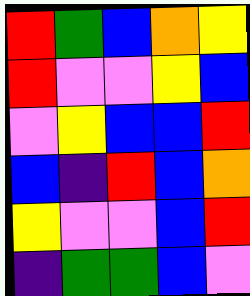[["red", "green", "blue", "orange", "yellow"], ["red", "violet", "violet", "yellow", "blue"], ["violet", "yellow", "blue", "blue", "red"], ["blue", "indigo", "red", "blue", "orange"], ["yellow", "violet", "violet", "blue", "red"], ["indigo", "green", "green", "blue", "violet"]]